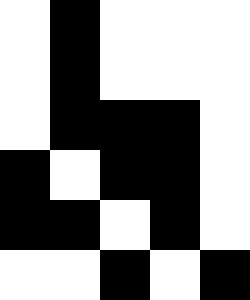[["white", "black", "white", "white", "white"], ["white", "black", "white", "white", "white"], ["white", "black", "black", "black", "white"], ["black", "white", "black", "black", "white"], ["black", "black", "white", "black", "white"], ["white", "white", "black", "white", "black"]]